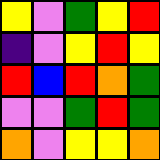[["yellow", "violet", "green", "yellow", "red"], ["indigo", "violet", "yellow", "red", "yellow"], ["red", "blue", "red", "orange", "green"], ["violet", "violet", "green", "red", "green"], ["orange", "violet", "yellow", "yellow", "orange"]]